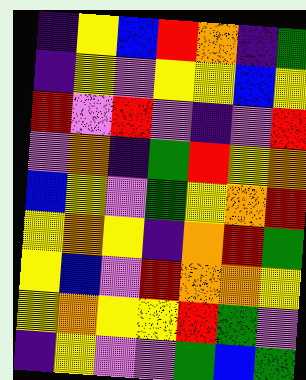[["indigo", "yellow", "blue", "red", "orange", "indigo", "green"], ["indigo", "yellow", "violet", "yellow", "yellow", "blue", "yellow"], ["red", "violet", "red", "violet", "indigo", "violet", "red"], ["violet", "orange", "indigo", "green", "red", "yellow", "orange"], ["blue", "yellow", "violet", "green", "yellow", "orange", "red"], ["yellow", "orange", "yellow", "indigo", "orange", "red", "green"], ["yellow", "blue", "violet", "red", "orange", "orange", "yellow"], ["yellow", "orange", "yellow", "yellow", "red", "green", "violet"], ["indigo", "yellow", "violet", "violet", "green", "blue", "green"]]